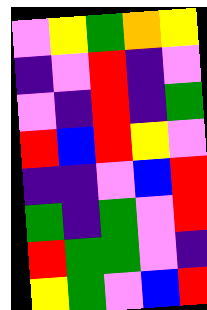[["violet", "yellow", "green", "orange", "yellow"], ["indigo", "violet", "red", "indigo", "violet"], ["violet", "indigo", "red", "indigo", "green"], ["red", "blue", "red", "yellow", "violet"], ["indigo", "indigo", "violet", "blue", "red"], ["green", "indigo", "green", "violet", "red"], ["red", "green", "green", "violet", "indigo"], ["yellow", "green", "violet", "blue", "red"]]